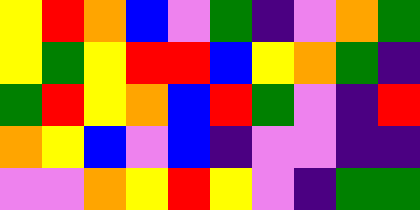[["yellow", "red", "orange", "blue", "violet", "green", "indigo", "violet", "orange", "green"], ["yellow", "green", "yellow", "red", "red", "blue", "yellow", "orange", "green", "indigo"], ["green", "red", "yellow", "orange", "blue", "red", "green", "violet", "indigo", "red"], ["orange", "yellow", "blue", "violet", "blue", "indigo", "violet", "violet", "indigo", "indigo"], ["violet", "violet", "orange", "yellow", "red", "yellow", "violet", "indigo", "green", "green"]]